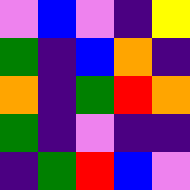[["violet", "blue", "violet", "indigo", "yellow"], ["green", "indigo", "blue", "orange", "indigo"], ["orange", "indigo", "green", "red", "orange"], ["green", "indigo", "violet", "indigo", "indigo"], ["indigo", "green", "red", "blue", "violet"]]